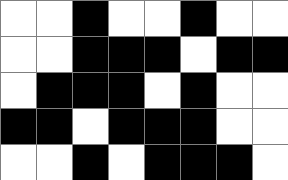[["white", "white", "black", "white", "white", "black", "white", "white"], ["white", "white", "black", "black", "black", "white", "black", "black"], ["white", "black", "black", "black", "white", "black", "white", "white"], ["black", "black", "white", "black", "black", "black", "white", "white"], ["white", "white", "black", "white", "black", "black", "black", "white"]]